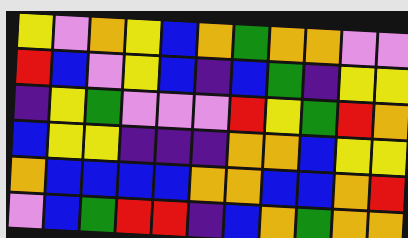[["yellow", "violet", "orange", "yellow", "blue", "orange", "green", "orange", "orange", "violet", "violet"], ["red", "blue", "violet", "yellow", "blue", "indigo", "blue", "green", "indigo", "yellow", "yellow"], ["indigo", "yellow", "green", "violet", "violet", "violet", "red", "yellow", "green", "red", "orange"], ["blue", "yellow", "yellow", "indigo", "indigo", "indigo", "orange", "orange", "blue", "yellow", "yellow"], ["orange", "blue", "blue", "blue", "blue", "orange", "orange", "blue", "blue", "orange", "red"], ["violet", "blue", "green", "red", "red", "indigo", "blue", "orange", "green", "orange", "orange"]]